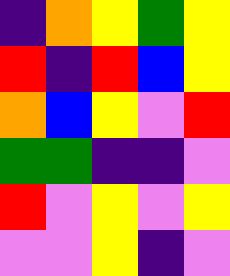[["indigo", "orange", "yellow", "green", "yellow"], ["red", "indigo", "red", "blue", "yellow"], ["orange", "blue", "yellow", "violet", "red"], ["green", "green", "indigo", "indigo", "violet"], ["red", "violet", "yellow", "violet", "yellow"], ["violet", "violet", "yellow", "indigo", "violet"]]